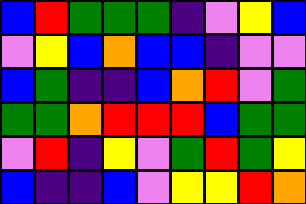[["blue", "red", "green", "green", "green", "indigo", "violet", "yellow", "blue"], ["violet", "yellow", "blue", "orange", "blue", "blue", "indigo", "violet", "violet"], ["blue", "green", "indigo", "indigo", "blue", "orange", "red", "violet", "green"], ["green", "green", "orange", "red", "red", "red", "blue", "green", "green"], ["violet", "red", "indigo", "yellow", "violet", "green", "red", "green", "yellow"], ["blue", "indigo", "indigo", "blue", "violet", "yellow", "yellow", "red", "orange"]]